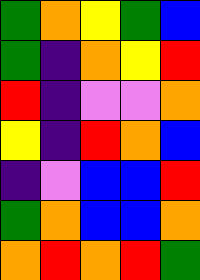[["green", "orange", "yellow", "green", "blue"], ["green", "indigo", "orange", "yellow", "red"], ["red", "indigo", "violet", "violet", "orange"], ["yellow", "indigo", "red", "orange", "blue"], ["indigo", "violet", "blue", "blue", "red"], ["green", "orange", "blue", "blue", "orange"], ["orange", "red", "orange", "red", "green"]]